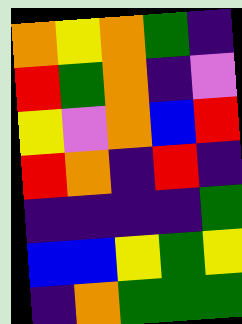[["orange", "yellow", "orange", "green", "indigo"], ["red", "green", "orange", "indigo", "violet"], ["yellow", "violet", "orange", "blue", "red"], ["red", "orange", "indigo", "red", "indigo"], ["indigo", "indigo", "indigo", "indigo", "green"], ["blue", "blue", "yellow", "green", "yellow"], ["indigo", "orange", "green", "green", "green"]]